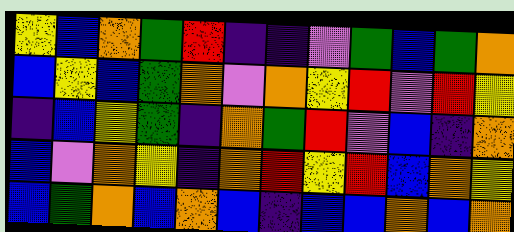[["yellow", "blue", "orange", "green", "red", "indigo", "indigo", "violet", "green", "blue", "green", "orange"], ["blue", "yellow", "blue", "green", "orange", "violet", "orange", "yellow", "red", "violet", "red", "yellow"], ["indigo", "blue", "yellow", "green", "indigo", "orange", "green", "red", "violet", "blue", "indigo", "orange"], ["blue", "violet", "orange", "yellow", "indigo", "orange", "red", "yellow", "red", "blue", "orange", "yellow"], ["blue", "green", "orange", "blue", "orange", "blue", "indigo", "blue", "blue", "orange", "blue", "orange"]]